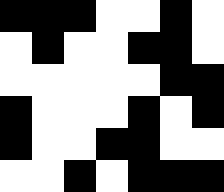[["black", "black", "black", "white", "white", "black", "white"], ["white", "black", "white", "white", "black", "black", "white"], ["white", "white", "white", "white", "white", "black", "black"], ["black", "white", "white", "white", "black", "white", "black"], ["black", "white", "white", "black", "black", "white", "white"], ["white", "white", "black", "white", "black", "black", "black"]]